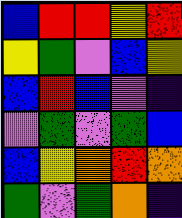[["blue", "red", "red", "yellow", "red"], ["yellow", "green", "violet", "blue", "yellow"], ["blue", "red", "blue", "violet", "indigo"], ["violet", "green", "violet", "green", "blue"], ["blue", "yellow", "orange", "red", "orange"], ["green", "violet", "green", "orange", "indigo"]]